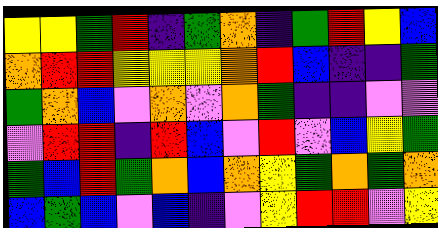[["yellow", "yellow", "green", "red", "indigo", "green", "orange", "indigo", "green", "red", "yellow", "blue"], ["orange", "red", "red", "yellow", "yellow", "yellow", "orange", "red", "blue", "indigo", "indigo", "green"], ["green", "orange", "blue", "violet", "orange", "violet", "orange", "green", "indigo", "indigo", "violet", "violet"], ["violet", "red", "red", "indigo", "red", "blue", "violet", "red", "violet", "blue", "yellow", "green"], ["green", "blue", "red", "green", "orange", "blue", "orange", "yellow", "green", "orange", "green", "orange"], ["blue", "green", "blue", "violet", "blue", "indigo", "violet", "yellow", "red", "red", "violet", "yellow"]]